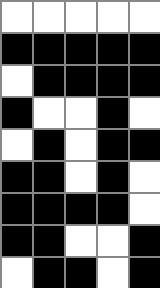[["white", "white", "white", "white", "white"], ["black", "black", "black", "black", "black"], ["white", "black", "black", "black", "black"], ["black", "white", "white", "black", "white"], ["white", "black", "white", "black", "black"], ["black", "black", "white", "black", "white"], ["black", "black", "black", "black", "white"], ["black", "black", "white", "white", "black"], ["white", "black", "black", "white", "black"]]